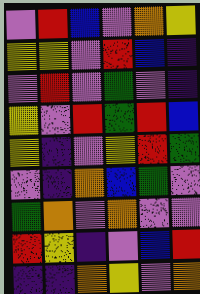[["violet", "red", "blue", "violet", "orange", "yellow"], ["yellow", "yellow", "violet", "red", "blue", "indigo"], ["violet", "red", "violet", "green", "violet", "indigo"], ["yellow", "violet", "red", "green", "red", "blue"], ["yellow", "indigo", "violet", "yellow", "red", "green"], ["violet", "indigo", "orange", "blue", "green", "violet"], ["green", "orange", "violet", "orange", "violet", "violet"], ["red", "yellow", "indigo", "violet", "blue", "red"], ["indigo", "indigo", "orange", "yellow", "violet", "orange"]]